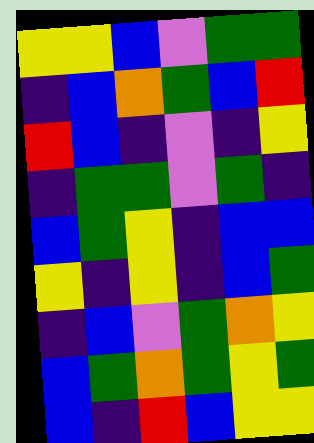[["yellow", "yellow", "blue", "violet", "green", "green"], ["indigo", "blue", "orange", "green", "blue", "red"], ["red", "blue", "indigo", "violet", "indigo", "yellow"], ["indigo", "green", "green", "violet", "green", "indigo"], ["blue", "green", "yellow", "indigo", "blue", "blue"], ["yellow", "indigo", "yellow", "indigo", "blue", "green"], ["indigo", "blue", "violet", "green", "orange", "yellow"], ["blue", "green", "orange", "green", "yellow", "green"], ["blue", "indigo", "red", "blue", "yellow", "yellow"]]